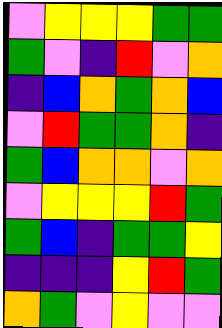[["violet", "yellow", "yellow", "yellow", "green", "green"], ["green", "violet", "indigo", "red", "violet", "orange"], ["indigo", "blue", "orange", "green", "orange", "blue"], ["violet", "red", "green", "green", "orange", "indigo"], ["green", "blue", "orange", "orange", "violet", "orange"], ["violet", "yellow", "yellow", "yellow", "red", "green"], ["green", "blue", "indigo", "green", "green", "yellow"], ["indigo", "indigo", "indigo", "yellow", "red", "green"], ["orange", "green", "violet", "yellow", "violet", "violet"]]